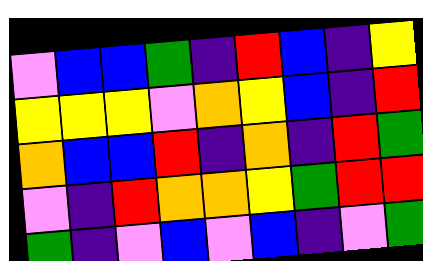[["violet", "blue", "blue", "green", "indigo", "red", "blue", "indigo", "yellow"], ["yellow", "yellow", "yellow", "violet", "orange", "yellow", "blue", "indigo", "red"], ["orange", "blue", "blue", "red", "indigo", "orange", "indigo", "red", "green"], ["violet", "indigo", "red", "orange", "orange", "yellow", "green", "red", "red"], ["green", "indigo", "violet", "blue", "violet", "blue", "indigo", "violet", "green"]]